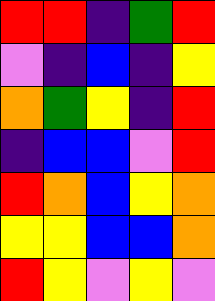[["red", "red", "indigo", "green", "red"], ["violet", "indigo", "blue", "indigo", "yellow"], ["orange", "green", "yellow", "indigo", "red"], ["indigo", "blue", "blue", "violet", "red"], ["red", "orange", "blue", "yellow", "orange"], ["yellow", "yellow", "blue", "blue", "orange"], ["red", "yellow", "violet", "yellow", "violet"]]